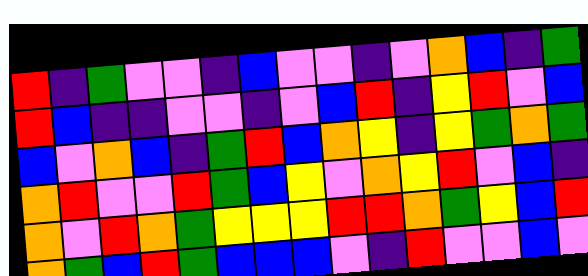[["red", "indigo", "green", "violet", "violet", "indigo", "blue", "violet", "violet", "indigo", "violet", "orange", "blue", "indigo", "green"], ["red", "blue", "indigo", "indigo", "violet", "violet", "indigo", "violet", "blue", "red", "indigo", "yellow", "red", "violet", "blue"], ["blue", "violet", "orange", "blue", "indigo", "green", "red", "blue", "orange", "yellow", "indigo", "yellow", "green", "orange", "green"], ["orange", "red", "violet", "violet", "red", "green", "blue", "yellow", "violet", "orange", "yellow", "red", "violet", "blue", "indigo"], ["orange", "violet", "red", "orange", "green", "yellow", "yellow", "yellow", "red", "red", "orange", "green", "yellow", "blue", "red"], ["orange", "green", "blue", "red", "green", "blue", "blue", "blue", "violet", "indigo", "red", "violet", "violet", "blue", "violet"]]